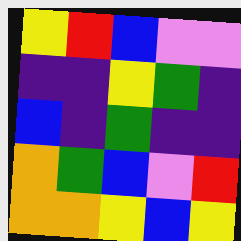[["yellow", "red", "blue", "violet", "violet"], ["indigo", "indigo", "yellow", "green", "indigo"], ["blue", "indigo", "green", "indigo", "indigo"], ["orange", "green", "blue", "violet", "red"], ["orange", "orange", "yellow", "blue", "yellow"]]